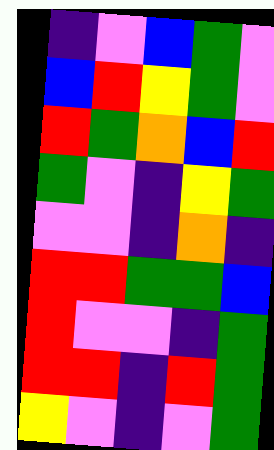[["indigo", "violet", "blue", "green", "violet"], ["blue", "red", "yellow", "green", "violet"], ["red", "green", "orange", "blue", "red"], ["green", "violet", "indigo", "yellow", "green"], ["violet", "violet", "indigo", "orange", "indigo"], ["red", "red", "green", "green", "blue"], ["red", "violet", "violet", "indigo", "green"], ["red", "red", "indigo", "red", "green"], ["yellow", "violet", "indigo", "violet", "green"]]